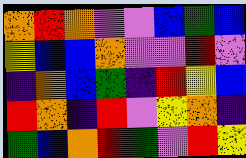[["orange", "red", "orange", "violet", "violet", "blue", "green", "blue"], ["yellow", "blue", "blue", "orange", "violet", "violet", "red", "violet"], ["indigo", "orange", "blue", "green", "indigo", "red", "yellow", "blue"], ["red", "orange", "indigo", "red", "violet", "yellow", "orange", "indigo"], ["green", "blue", "orange", "red", "green", "violet", "red", "yellow"]]